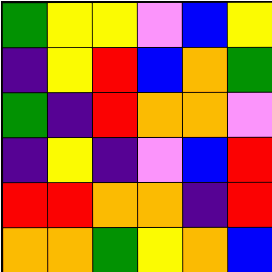[["green", "yellow", "yellow", "violet", "blue", "yellow"], ["indigo", "yellow", "red", "blue", "orange", "green"], ["green", "indigo", "red", "orange", "orange", "violet"], ["indigo", "yellow", "indigo", "violet", "blue", "red"], ["red", "red", "orange", "orange", "indigo", "red"], ["orange", "orange", "green", "yellow", "orange", "blue"]]